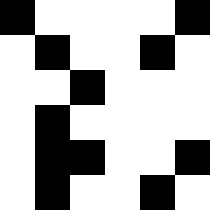[["black", "white", "white", "white", "white", "black"], ["white", "black", "white", "white", "black", "white"], ["white", "white", "black", "white", "white", "white"], ["white", "black", "white", "white", "white", "white"], ["white", "black", "black", "white", "white", "black"], ["white", "black", "white", "white", "black", "white"]]